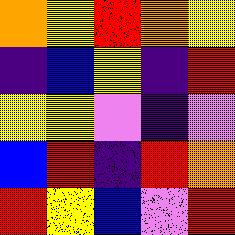[["orange", "yellow", "red", "orange", "yellow"], ["indigo", "blue", "yellow", "indigo", "red"], ["yellow", "yellow", "violet", "indigo", "violet"], ["blue", "red", "indigo", "red", "orange"], ["red", "yellow", "blue", "violet", "red"]]